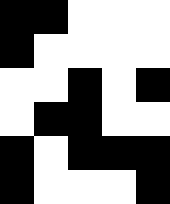[["black", "black", "white", "white", "white"], ["black", "white", "white", "white", "white"], ["white", "white", "black", "white", "black"], ["white", "black", "black", "white", "white"], ["black", "white", "black", "black", "black"], ["black", "white", "white", "white", "black"]]